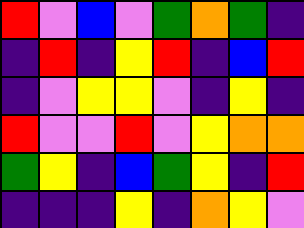[["red", "violet", "blue", "violet", "green", "orange", "green", "indigo"], ["indigo", "red", "indigo", "yellow", "red", "indigo", "blue", "red"], ["indigo", "violet", "yellow", "yellow", "violet", "indigo", "yellow", "indigo"], ["red", "violet", "violet", "red", "violet", "yellow", "orange", "orange"], ["green", "yellow", "indigo", "blue", "green", "yellow", "indigo", "red"], ["indigo", "indigo", "indigo", "yellow", "indigo", "orange", "yellow", "violet"]]